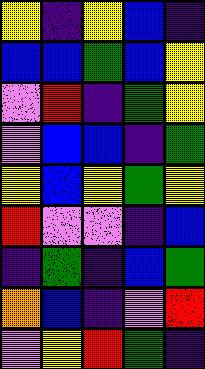[["yellow", "indigo", "yellow", "blue", "indigo"], ["blue", "blue", "green", "blue", "yellow"], ["violet", "red", "indigo", "green", "yellow"], ["violet", "blue", "blue", "indigo", "green"], ["yellow", "blue", "yellow", "green", "yellow"], ["red", "violet", "violet", "indigo", "blue"], ["indigo", "green", "indigo", "blue", "green"], ["orange", "blue", "indigo", "violet", "red"], ["violet", "yellow", "red", "green", "indigo"]]